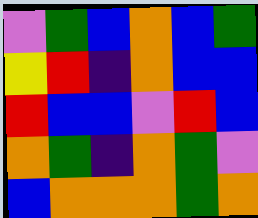[["violet", "green", "blue", "orange", "blue", "green"], ["yellow", "red", "indigo", "orange", "blue", "blue"], ["red", "blue", "blue", "violet", "red", "blue"], ["orange", "green", "indigo", "orange", "green", "violet"], ["blue", "orange", "orange", "orange", "green", "orange"]]